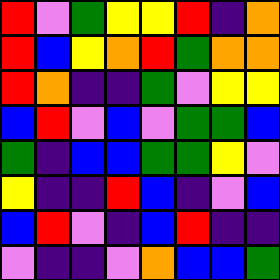[["red", "violet", "green", "yellow", "yellow", "red", "indigo", "orange"], ["red", "blue", "yellow", "orange", "red", "green", "orange", "orange"], ["red", "orange", "indigo", "indigo", "green", "violet", "yellow", "yellow"], ["blue", "red", "violet", "blue", "violet", "green", "green", "blue"], ["green", "indigo", "blue", "blue", "green", "green", "yellow", "violet"], ["yellow", "indigo", "indigo", "red", "blue", "indigo", "violet", "blue"], ["blue", "red", "violet", "indigo", "blue", "red", "indigo", "indigo"], ["violet", "indigo", "indigo", "violet", "orange", "blue", "blue", "green"]]